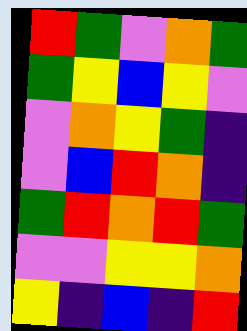[["red", "green", "violet", "orange", "green"], ["green", "yellow", "blue", "yellow", "violet"], ["violet", "orange", "yellow", "green", "indigo"], ["violet", "blue", "red", "orange", "indigo"], ["green", "red", "orange", "red", "green"], ["violet", "violet", "yellow", "yellow", "orange"], ["yellow", "indigo", "blue", "indigo", "red"]]